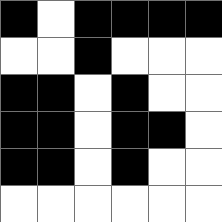[["black", "white", "black", "black", "black", "black"], ["white", "white", "black", "white", "white", "white"], ["black", "black", "white", "black", "white", "white"], ["black", "black", "white", "black", "black", "white"], ["black", "black", "white", "black", "white", "white"], ["white", "white", "white", "white", "white", "white"]]